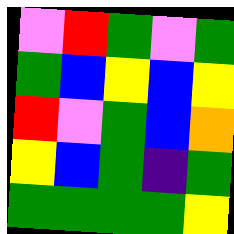[["violet", "red", "green", "violet", "green"], ["green", "blue", "yellow", "blue", "yellow"], ["red", "violet", "green", "blue", "orange"], ["yellow", "blue", "green", "indigo", "green"], ["green", "green", "green", "green", "yellow"]]